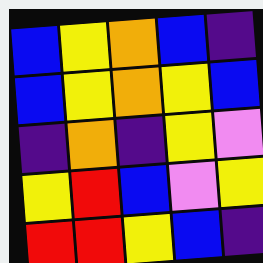[["blue", "yellow", "orange", "blue", "indigo"], ["blue", "yellow", "orange", "yellow", "blue"], ["indigo", "orange", "indigo", "yellow", "violet"], ["yellow", "red", "blue", "violet", "yellow"], ["red", "red", "yellow", "blue", "indigo"]]